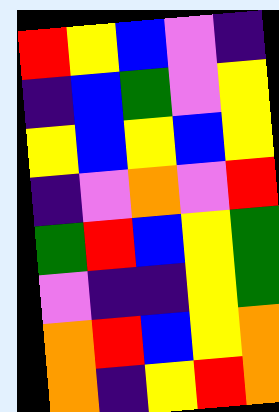[["red", "yellow", "blue", "violet", "indigo"], ["indigo", "blue", "green", "violet", "yellow"], ["yellow", "blue", "yellow", "blue", "yellow"], ["indigo", "violet", "orange", "violet", "red"], ["green", "red", "blue", "yellow", "green"], ["violet", "indigo", "indigo", "yellow", "green"], ["orange", "red", "blue", "yellow", "orange"], ["orange", "indigo", "yellow", "red", "orange"]]